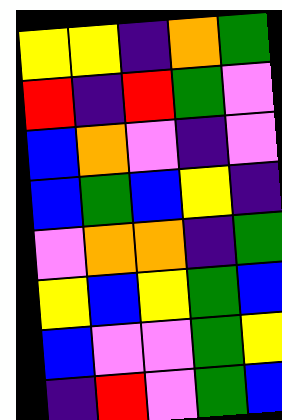[["yellow", "yellow", "indigo", "orange", "green"], ["red", "indigo", "red", "green", "violet"], ["blue", "orange", "violet", "indigo", "violet"], ["blue", "green", "blue", "yellow", "indigo"], ["violet", "orange", "orange", "indigo", "green"], ["yellow", "blue", "yellow", "green", "blue"], ["blue", "violet", "violet", "green", "yellow"], ["indigo", "red", "violet", "green", "blue"]]